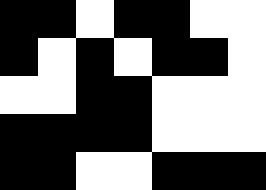[["black", "black", "white", "black", "black", "white", "white"], ["black", "white", "black", "white", "black", "black", "white"], ["white", "white", "black", "black", "white", "white", "white"], ["black", "black", "black", "black", "white", "white", "white"], ["black", "black", "white", "white", "black", "black", "black"]]